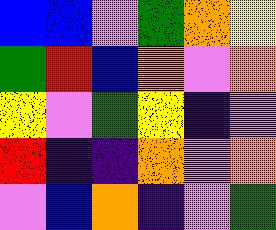[["blue", "blue", "violet", "green", "orange", "yellow"], ["green", "red", "blue", "orange", "violet", "orange"], ["yellow", "violet", "green", "yellow", "indigo", "violet"], ["red", "indigo", "indigo", "orange", "violet", "orange"], ["violet", "blue", "orange", "indigo", "violet", "green"]]